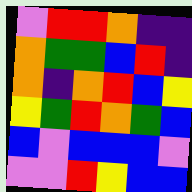[["violet", "red", "red", "orange", "indigo", "indigo"], ["orange", "green", "green", "blue", "red", "indigo"], ["orange", "indigo", "orange", "red", "blue", "yellow"], ["yellow", "green", "red", "orange", "green", "blue"], ["blue", "violet", "blue", "blue", "blue", "violet"], ["violet", "violet", "red", "yellow", "blue", "blue"]]